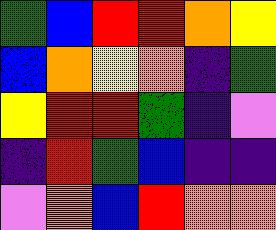[["green", "blue", "red", "red", "orange", "yellow"], ["blue", "orange", "yellow", "orange", "indigo", "green"], ["yellow", "red", "red", "green", "indigo", "violet"], ["indigo", "red", "green", "blue", "indigo", "indigo"], ["violet", "orange", "blue", "red", "orange", "orange"]]